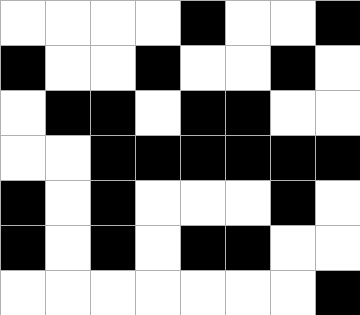[["white", "white", "white", "white", "black", "white", "white", "black"], ["black", "white", "white", "black", "white", "white", "black", "white"], ["white", "black", "black", "white", "black", "black", "white", "white"], ["white", "white", "black", "black", "black", "black", "black", "black"], ["black", "white", "black", "white", "white", "white", "black", "white"], ["black", "white", "black", "white", "black", "black", "white", "white"], ["white", "white", "white", "white", "white", "white", "white", "black"]]